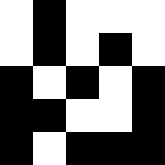[["white", "black", "white", "white", "white"], ["white", "black", "white", "black", "white"], ["black", "white", "black", "white", "black"], ["black", "black", "white", "white", "black"], ["black", "white", "black", "black", "black"]]